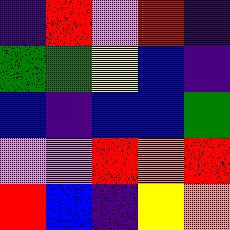[["indigo", "red", "violet", "red", "indigo"], ["green", "green", "yellow", "blue", "indigo"], ["blue", "indigo", "blue", "blue", "green"], ["violet", "violet", "red", "orange", "red"], ["red", "blue", "indigo", "yellow", "orange"]]